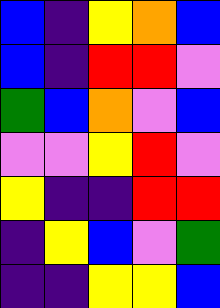[["blue", "indigo", "yellow", "orange", "blue"], ["blue", "indigo", "red", "red", "violet"], ["green", "blue", "orange", "violet", "blue"], ["violet", "violet", "yellow", "red", "violet"], ["yellow", "indigo", "indigo", "red", "red"], ["indigo", "yellow", "blue", "violet", "green"], ["indigo", "indigo", "yellow", "yellow", "blue"]]